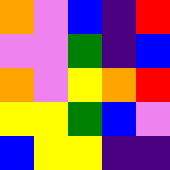[["orange", "violet", "blue", "indigo", "red"], ["violet", "violet", "green", "indigo", "blue"], ["orange", "violet", "yellow", "orange", "red"], ["yellow", "yellow", "green", "blue", "violet"], ["blue", "yellow", "yellow", "indigo", "indigo"]]